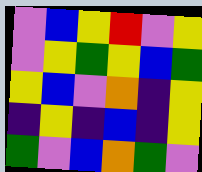[["violet", "blue", "yellow", "red", "violet", "yellow"], ["violet", "yellow", "green", "yellow", "blue", "green"], ["yellow", "blue", "violet", "orange", "indigo", "yellow"], ["indigo", "yellow", "indigo", "blue", "indigo", "yellow"], ["green", "violet", "blue", "orange", "green", "violet"]]